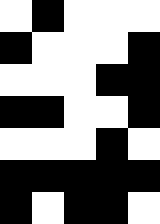[["white", "black", "white", "white", "white"], ["black", "white", "white", "white", "black"], ["white", "white", "white", "black", "black"], ["black", "black", "white", "white", "black"], ["white", "white", "white", "black", "white"], ["black", "black", "black", "black", "black"], ["black", "white", "black", "black", "white"]]